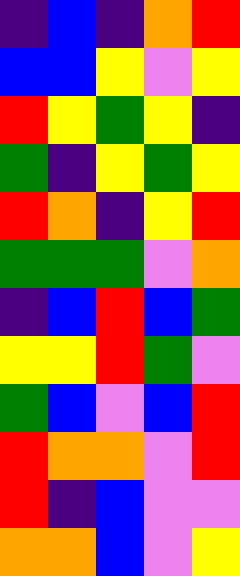[["indigo", "blue", "indigo", "orange", "red"], ["blue", "blue", "yellow", "violet", "yellow"], ["red", "yellow", "green", "yellow", "indigo"], ["green", "indigo", "yellow", "green", "yellow"], ["red", "orange", "indigo", "yellow", "red"], ["green", "green", "green", "violet", "orange"], ["indigo", "blue", "red", "blue", "green"], ["yellow", "yellow", "red", "green", "violet"], ["green", "blue", "violet", "blue", "red"], ["red", "orange", "orange", "violet", "red"], ["red", "indigo", "blue", "violet", "violet"], ["orange", "orange", "blue", "violet", "yellow"]]